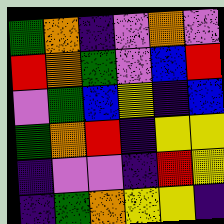[["green", "orange", "indigo", "violet", "orange", "violet"], ["red", "orange", "green", "violet", "blue", "red"], ["violet", "green", "blue", "yellow", "indigo", "blue"], ["green", "orange", "red", "indigo", "yellow", "yellow"], ["indigo", "violet", "violet", "indigo", "red", "yellow"], ["indigo", "green", "orange", "yellow", "yellow", "indigo"]]